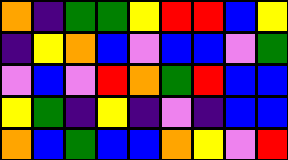[["orange", "indigo", "green", "green", "yellow", "red", "red", "blue", "yellow"], ["indigo", "yellow", "orange", "blue", "violet", "blue", "blue", "violet", "green"], ["violet", "blue", "violet", "red", "orange", "green", "red", "blue", "blue"], ["yellow", "green", "indigo", "yellow", "indigo", "violet", "indigo", "blue", "blue"], ["orange", "blue", "green", "blue", "blue", "orange", "yellow", "violet", "red"]]